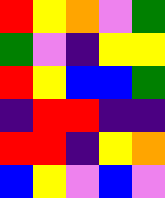[["red", "yellow", "orange", "violet", "green"], ["green", "violet", "indigo", "yellow", "yellow"], ["red", "yellow", "blue", "blue", "green"], ["indigo", "red", "red", "indigo", "indigo"], ["red", "red", "indigo", "yellow", "orange"], ["blue", "yellow", "violet", "blue", "violet"]]